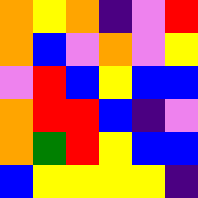[["orange", "yellow", "orange", "indigo", "violet", "red"], ["orange", "blue", "violet", "orange", "violet", "yellow"], ["violet", "red", "blue", "yellow", "blue", "blue"], ["orange", "red", "red", "blue", "indigo", "violet"], ["orange", "green", "red", "yellow", "blue", "blue"], ["blue", "yellow", "yellow", "yellow", "yellow", "indigo"]]